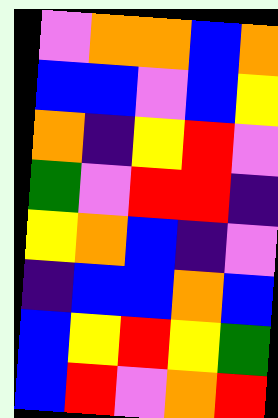[["violet", "orange", "orange", "blue", "orange"], ["blue", "blue", "violet", "blue", "yellow"], ["orange", "indigo", "yellow", "red", "violet"], ["green", "violet", "red", "red", "indigo"], ["yellow", "orange", "blue", "indigo", "violet"], ["indigo", "blue", "blue", "orange", "blue"], ["blue", "yellow", "red", "yellow", "green"], ["blue", "red", "violet", "orange", "red"]]